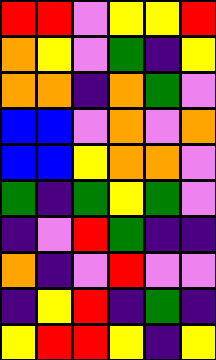[["red", "red", "violet", "yellow", "yellow", "red"], ["orange", "yellow", "violet", "green", "indigo", "yellow"], ["orange", "orange", "indigo", "orange", "green", "violet"], ["blue", "blue", "violet", "orange", "violet", "orange"], ["blue", "blue", "yellow", "orange", "orange", "violet"], ["green", "indigo", "green", "yellow", "green", "violet"], ["indigo", "violet", "red", "green", "indigo", "indigo"], ["orange", "indigo", "violet", "red", "violet", "violet"], ["indigo", "yellow", "red", "indigo", "green", "indigo"], ["yellow", "red", "red", "yellow", "indigo", "yellow"]]